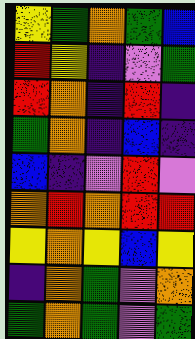[["yellow", "green", "orange", "green", "blue"], ["red", "yellow", "indigo", "violet", "green"], ["red", "orange", "indigo", "red", "indigo"], ["green", "orange", "indigo", "blue", "indigo"], ["blue", "indigo", "violet", "red", "violet"], ["orange", "red", "orange", "red", "red"], ["yellow", "orange", "yellow", "blue", "yellow"], ["indigo", "orange", "green", "violet", "orange"], ["green", "orange", "green", "violet", "green"]]